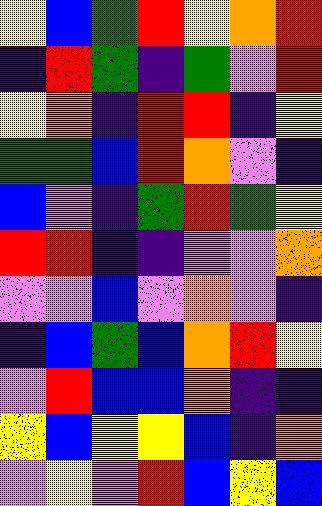[["yellow", "blue", "green", "red", "yellow", "orange", "red"], ["indigo", "red", "green", "indigo", "green", "violet", "red"], ["yellow", "orange", "indigo", "red", "red", "indigo", "yellow"], ["green", "green", "blue", "red", "orange", "violet", "indigo"], ["blue", "violet", "indigo", "green", "red", "green", "yellow"], ["red", "red", "indigo", "indigo", "violet", "violet", "orange"], ["violet", "violet", "blue", "violet", "orange", "violet", "indigo"], ["indigo", "blue", "green", "blue", "orange", "red", "yellow"], ["violet", "red", "blue", "blue", "orange", "indigo", "indigo"], ["yellow", "blue", "yellow", "yellow", "blue", "indigo", "orange"], ["violet", "yellow", "violet", "red", "blue", "yellow", "blue"]]